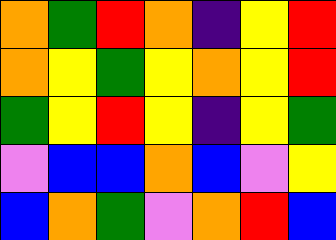[["orange", "green", "red", "orange", "indigo", "yellow", "red"], ["orange", "yellow", "green", "yellow", "orange", "yellow", "red"], ["green", "yellow", "red", "yellow", "indigo", "yellow", "green"], ["violet", "blue", "blue", "orange", "blue", "violet", "yellow"], ["blue", "orange", "green", "violet", "orange", "red", "blue"]]